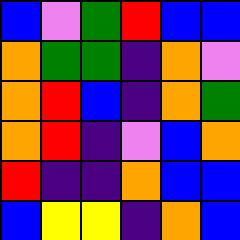[["blue", "violet", "green", "red", "blue", "blue"], ["orange", "green", "green", "indigo", "orange", "violet"], ["orange", "red", "blue", "indigo", "orange", "green"], ["orange", "red", "indigo", "violet", "blue", "orange"], ["red", "indigo", "indigo", "orange", "blue", "blue"], ["blue", "yellow", "yellow", "indigo", "orange", "blue"]]